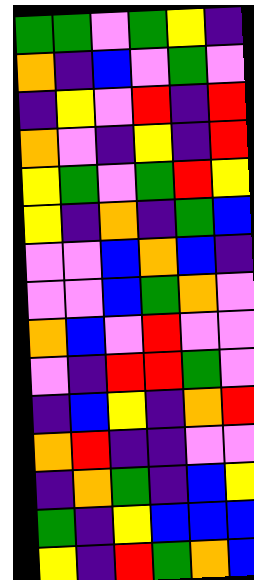[["green", "green", "violet", "green", "yellow", "indigo"], ["orange", "indigo", "blue", "violet", "green", "violet"], ["indigo", "yellow", "violet", "red", "indigo", "red"], ["orange", "violet", "indigo", "yellow", "indigo", "red"], ["yellow", "green", "violet", "green", "red", "yellow"], ["yellow", "indigo", "orange", "indigo", "green", "blue"], ["violet", "violet", "blue", "orange", "blue", "indigo"], ["violet", "violet", "blue", "green", "orange", "violet"], ["orange", "blue", "violet", "red", "violet", "violet"], ["violet", "indigo", "red", "red", "green", "violet"], ["indigo", "blue", "yellow", "indigo", "orange", "red"], ["orange", "red", "indigo", "indigo", "violet", "violet"], ["indigo", "orange", "green", "indigo", "blue", "yellow"], ["green", "indigo", "yellow", "blue", "blue", "blue"], ["yellow", "indigo", "red", "green", "orange", "blue"]]